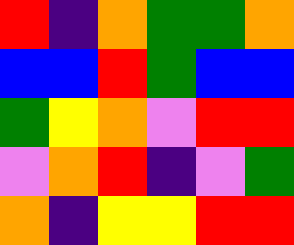[["red", "indigo", "orange", "green", "green", "orange"], ["blue", "blue", "red", "green", "blue", "blue"], ["green", "yellow", "orange", "violet", "red", "red"], ["violet", "orange", "red", "indigo", "violet", "green"], ["orange", "indigo", "yellow", "yellow", "red", "red"]]